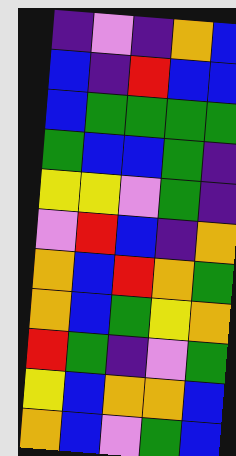[["indigo", "violet", "indigo", "orange", "blue"], ["blue", "indigo", "red", "blue", "blue"], ["blue", "green", "green", "green", "green"], ["green", "blue", "blue", "green", "indigo"], ["yellow", "yellow", "violet", "green", "indigo"], ["violet", "red", "blue", "indigo", "orange"], ["orange", "blue", "red", "orange", "green"], ["orange", "blue", "green", "yellow", "orange"], ["red", "green", "indigo", "violet", "green"], ["yellow", "blue", "orange", "orange", "blue"], ["orange", "blue", "violet", "green", "blue"]]